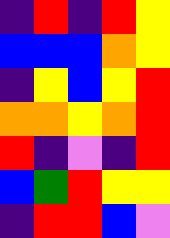[["indigo", "red", "indigo", "red", "yellow"], ["blue", "blue", "blue", "orange", "yellow"], ["indigo", "yellow", "blue", "yellow", "red"], ["orange", "orange", "yellow", "orange", "red"], ["red", "indigo", "violet", "indigo", "red"], ["blue", "green", "red", "yellow", "yellow"], ["indigo", "red", "red", "blue", "violet"]]